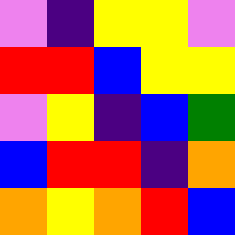[["violet", "indigo", "yellow", "yellow", "violet"], ["red", "red", "blue", "yellow", "yellow"], ["violet", "yellow", "indigo", "blue", "green"], ["blue", "red", "red", "indigo", "orange"], ["orange", "yellow", "orange", "red", "blue"]]